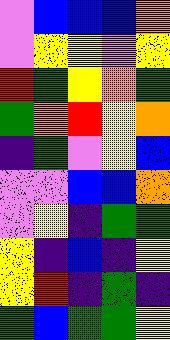[["violet", "blue", "blue", "blue", "orange"], ["violet", "yellow", "yellow", "violet", "yellow"], ["red", "green", "yellow", "orange", "green"], ["green", "orange", "red", "yellow", "orange"], ["indigo", "green", "violet", "yellow", "blue"], ["violet", "violet", "blue", "blue", "orange"], ["violet", "yellow", "indigo", "green", "green"], ["yellow", "indigo", "blue", "indigo", "yellow"], ["yellow", "red", "indigo", "green", "indigo"], ["green", "blue", "green", "green", "yellow"]]